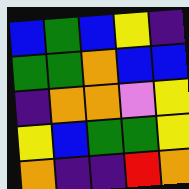[["blue", "green", "blue", "yellow", "indigo"], ["green", "green", "orange", "blue", "blue"], ["indigo", "orange", "orange", "violet", "yellow"], ["yellow", "blue", "green", "green", "yellow"], ["orange", "indigo", "indigo", "red", "orange"]]